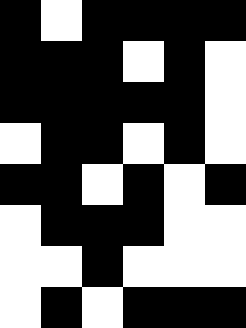[["black", "white", "black", "black", "black", "black"], ["black", "black", "black", "white", "black", "white"], ["black", "black", "black", "black", "black", "white"], ["white", "black", "black", "white", "black", "white"], ["black", "black", "white", "black", "white", "black"], ["white", "black", "black", "black", "white", "white"], ["white", "white", "black", "white", "white", "white"], ["white", "black", "white", "black", "black", "black"]]